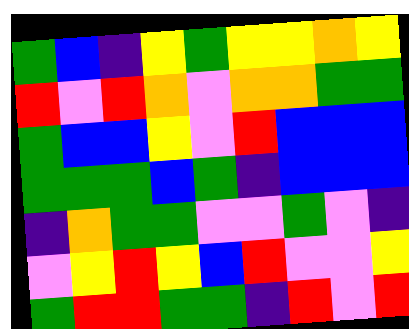[["green", "blue", "indigo", "yellow", "green", "yellow", "yellow", "orange", "yellow"], ["red", "violet", "red", "orange", "violet", "orange", "orange", "green", "green"], ["green", "blue", "blue", "yellow", "violet", "red", "blue", "blue", "blue"], ["green", "green", "green", "blue", "green", "indigo", "blue", "blue", "blue"], ["indigo", "orange", "green", "green", "violet", "violet", "green", "violet", "indigo"], ["violet", "yellow", "red", "yellow", "blue", "red", "violet", "violet", "yellow"], ["green", "red", "red", "green", "green", "indigo", "red", "violet", "red"]]